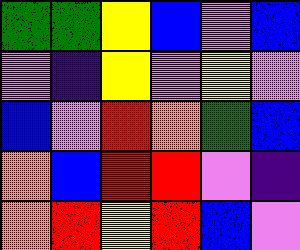[["green", "green", "yellow", "blue", "violet", "blue"], ["violet", "indigo", "yellow", "violet", "yellow", "violet"], ["blue", "violet", "red", "orange", "green", "blue"], ["orange", "blue", "red", "red", "violet", "indigo"], ["orange", "red", "yellow", "red", "blue", "violet"]]